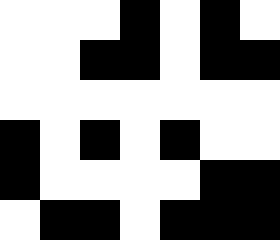[["white", "white", "white", "black", "white", "black", "white"], ["white", "white", "black", "black", "white", "black", "black"], ["white", "white", "white", "white", "white", "white", "white"], ["black", "white", "black", "white", "black", "white", "white"], ["black", "white", "white", "white", "white", "black", "black"], ["white", "black", "black", "white", "black", "black", "black"]]